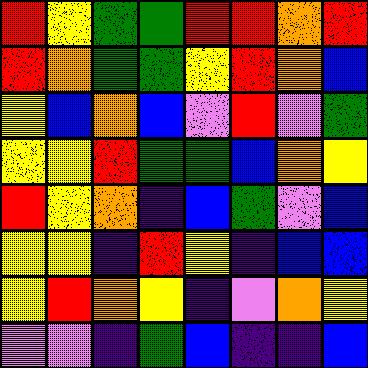[["red", "yellow", "green", "green", "red", "red", "orange", "red"], ["red", "orange", "green", "green", "yellow", "red", "orange", "blue"], ["yellow", "blue", "orange", "blue", "violet", "red", "violet", "green"], ["yellow", "yellow", "red", "green", "green", "blue", "orange", "yellow"], ["red", "yellow", "orange", "indigo", "blue", "green", "violet", "blue"], ["yellow", "yellow", "indigo", "red", "yellow", "indigo", "blue", "blue"], ["yellow", "red", "orange", "yellow", "indigo", "violet", "orange", "yellow"], ["violet", "violet", "indigo", "green", "blue", "indigo", "indigo", "blue"]]